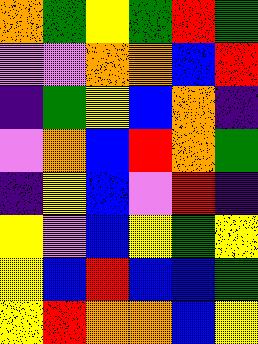[["orange", "green", "yellow", "green", "red", "green"], ["violet", "violet", "orange", "orange", "blue", "red"], ["indigo", "green", "yellow", "blue", "orange", "indigo"], ["violet", "orange", "blue", "red", "orange", "green"], ["indigo", "yellow", "blue", "violet", "red", "indigo"], ["yellow", "violet", "blue", "yellow", "green", "yellow"], ["yellow", "blue", "red", "blue", "blue", "green"], ["yellow", "red", "orange", "orange", "blue", "yellow"]]